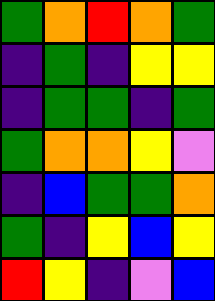[["green", "orange", "red", "orange", "green"], ["indigo", "green", "indigo", "yellow", "yellow"], ["indigo", "green", "green", "indigo", "green"], ["green", "orange", "orange", "yellow", "violet"], ["indigo", "blue", "green", "green", "orange"], ["green", "indigo", "yellow", "blue", "yellow"], ["red", "yellow", "indigo", "violet", "blue"]]